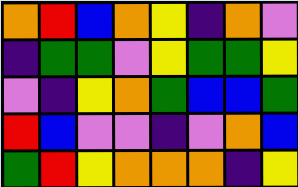[["orange", "red", "blue", "orange", "yellow", "indigo", "orange", "violet"], ["indigo", "green", "green", "violet", "yellow", "green", "green", "yellow"], ["violet", "indigo", "yellow", "orange", "green", "blue", "blue", "green"], ["red", "blue", "violet", "violet", "indigo", "violet", "orange", "blue"], ["green", "red", "yellow", "orange", "orange", "orange", "indigo", "yellow"]]